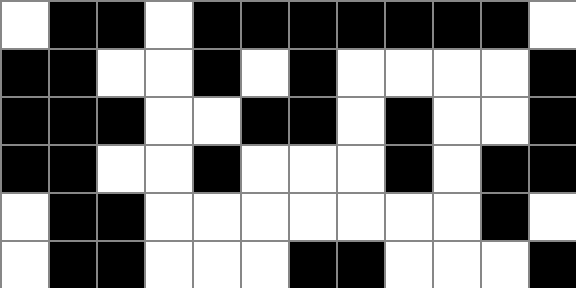[["white", "black", "black", "white", "black", "black", "black", "black", "black", "black", "black", "white"], ["black", "black", "white", "white", "black", "white", "black", "white", "white", "white", "white", "black"], ["black", "black", "black", "white", "white", "black", "black", "white", "black", "white", "white", "black"], ["black", "black", "white", "white", "black", "white", "white", "white", "black", "white", "black", "black"], ["white", "black", "black", "white", "white", "white", "white", "white", "white", "white", "black", "white"], ["white", "black", "black", "white", "white", "white", "black", "black", "white", "white", "white", "black"]]